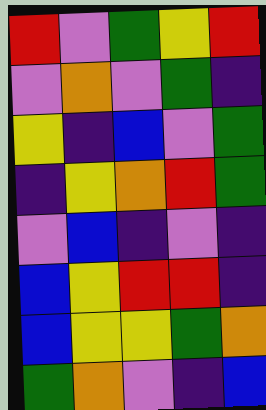[["red", "violet", "green", "yellow", "red"], ["violet", "orange", "violet", "green", "indigo"], ["yellow", "indigo", "blue", "violet", "green"], ["indigo", "yellow", "orange", "red", "green"], ["violet", "blue", "indigo", "violet", "indigo"], ["blue", "yellow", "red", "red", "indigo"], ["blue", "yellow", "yellow", "green", "orange"], ["green", "orange", "violet", "indigo", "blue"]]